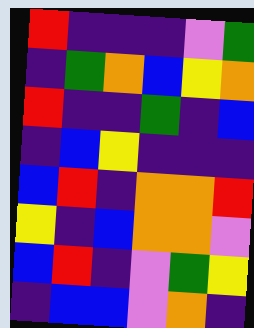[["red", "indigo", "indigo", "indigo", "violet", "green"], ["indigo", "green", "orange", "blue", "yellow", "orange"], ["red", "indigo", "indigo", "green", "indigo", "blue"], ["indigo", "blue", "yellow", "indigo", "indigo", "indigo"], ["blue", "red", "indigo", "orange", "orange", "red"], ["yellow", "indigo", "blue", "orange", "orange", "violet"], ["blue", "red", "indigo", "violet", "green", "yellow"], ["indigo", "blue", "blue", "violet", "orange", "indigo"]]